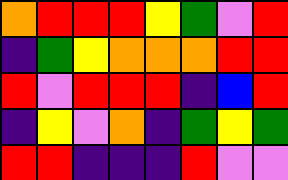[["orange", "red", "red", "red", "yellow", "green", "violet", "red"], ["indigo", "green", "yellow", "orange", "orange", "orange", "red", "red"], ["red", "violet", "red", "red", "red", "indigo", "blue", "red"], ["indigo", "yellow", "violet", "orange", "indigo", "green", "yellow", "green"], ["red", "red", "indigo", "indigo", "indigo", "red", "violet", "violet"]]